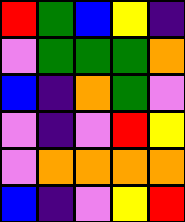[["red", "green", "blue", "yellow", "indigo"], ["violet", "green", "green", "green", "orange"], ["blue", "indigo", "orange", "green", "violet"], ["violet", "indigo", "violet", "red", "yellow"], ["violet", "orange", "orange", "orange", "orange"], ["blue", "indigo", "violet", "yellow", "red"]]